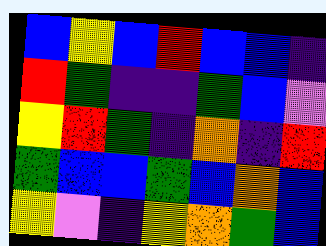[["blue", "yellow", "blue", "red", "blue", "blue", "indigo"], ["red", "green", "indigo", "indigo", "green", "blue", "violet"], ["yellow", "red", "green", "indigo", "orange", "indigo", "red"], ["green", "blue", "blue", "green", "blue", "orange", "blue"], ["yellow", "violet", "indigo", "yellow", "orange", "green", "blue"]]